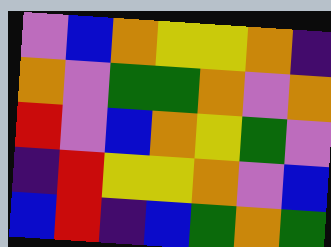[["violet", "blue", "orange", "yellow", "yellow", "orange", "indigo"], ["orange", "violet", "green", "green", "orange", "violet", "orange"], ["red", "violet", "blue", "orange", "yellow", "green", "violet"], ["indigo", "red", "yellow", "yellow", "orange", "violet", "blue"], ["blue", "red", "indigo", "blue", "green", "orange", "green"]]